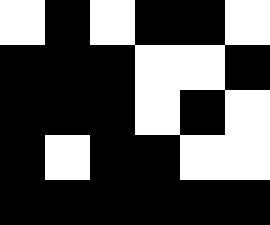[["white", "black", "white", "black", "black", "white"], ["black", "black", "black", "white", "white", "black"], ["black", "black", "black", "white", "black", "white"], ["black", "white", "black", "black", "white", "white"], ["black", "black", "black", "black", "black", "black"]]